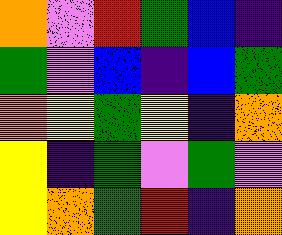[["orange", "violet", "red", "green", "blue", "indigo"], ["green", "violet", "blue", "indigo", "blue", "green"], ["orange", "yellow", "green", "yellow", "indigo", "orange"], ["yellow", "indigo", "green", "violet", "green", "violet"], ["yellow", "orange", "green", "red", "indigo", "orange"]]